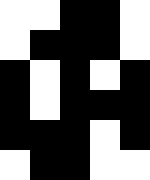[["white", "white", "black", "black", "white"], ["white", "black", "black", "black", "white"], ["black", "white", "black", "white", "black"], ["black", "white", "black", "black", "black"], ["black", "black", "black", "white", "black"], ["white", "black", "black", "white", "white"]]